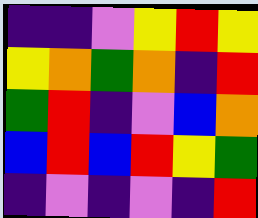[["indigo", "indigo", "violet", "yellow", "red", "yellow"], ["yellow", "orange", "green", "orange", "indigo", "red"], ["green", "red", "indigo", "violet", "blue", "orange"], ["blue", "red", "blue", "red", "yellow", "green"], ["indigo", "violet", "indigo", "violet", "indigo", "red"]]